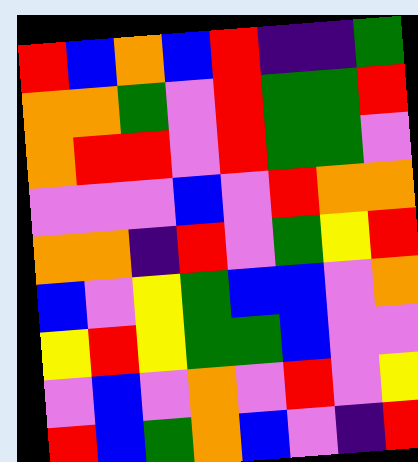[["red", "blue", "orange", "blue", "red", "indigo", "indigo", "green"], ["orange", "orange", "green", "violet", "red", "green", "green", "red"], ["orange", "red", "red", "violet", "red", "green", "green", "violet"], ["violet", "violet", "violet", "blue", "violet", "red", "orange", "orange"], ["orange", "orange", "indigo", "red", "violet", "green", "yellow", "red"], ["blue", "violet", "yellow", "green", "blue", "blue", "violet", "orange"], ["yellow", "red", "yellow", "green", "green", "blue", "violet", "violet"], ["violet", "blue", "violet", "orange", "violet", "red", "violet", "yellow"], ["red", "blue", "green", "orange", "blue", "violet", "indigo", "red"]]